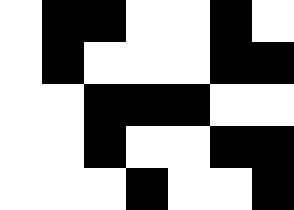[["white", "black", "black", "white", "white", "black", "white"], ["white", "black", "white", "white", "white", "black", "black"], ["white", "white", "black", "black", "black", "white", "white"], ["white", "white", "black", "white", "white", "black", "black"], ["white", "white", "white", "black", "white", "white", "black"]]